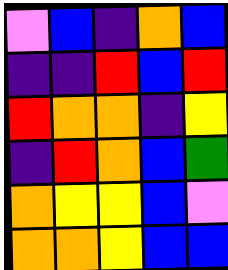[["violet", "blue", "indigo", "orange", "blue"], ["indigo", "indigo", "red", "blue", "red"], ["red", "orange", "orange", "indigo", "yellow"], ["indigo", "red", "orange", "blue", "green"], ["orange", "yellow", "yellow", "blue", "violet"], ["orange", "orange", "yellow", "blue", "blue"]]